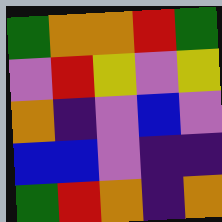[["green", "orange", "orange", "red", "green"], ["violet", "red", "yellow", "violet", "yellow"], ["orange", "indigo", "violet", "blue", "violet"], ["blue", "blue", "violet", "indigo", "indigo"], ["green", "red", "orange", "indigo", "orange"]]